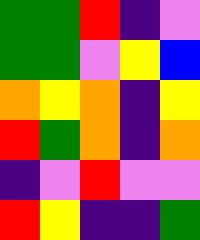[["green", "green", "red", "indigo", "violet"], ["green", "green", "violet", "yellow", "blue"], ["orange", "yellow", "orange", "indigo", "yellow"], ["red", "green", "orange", "indigo", "orange"], ["indigo", "violet", "red", "violet", "violet"], ["red", "yellow", "indigo", "indigo", "green"]]